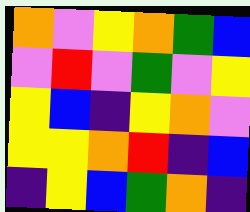[["orange", "violet", "yellow", "orange", "green", "blue"], ["violet", "red", "violet", "green", "violet", "yellow"], ["yellow", "blue", "indigo", "yellow", "orange", "violet"], ["yellow", "yellow", "orange", "red", "indigo", "blue"], ["indigo", "yellow", "blue", "green", "orange", "indigo"]]